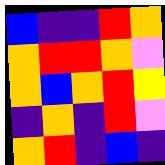[["blue", "indigo", "indigo", "red", "orange"], ["orange", "red", "red", "orange", "violet"], ["orange", "blue", "orange", "red", "yellow"], ["indigo", "orange", "indigo", "red", "violet"], ["orange", "red", "indigo", "blue", "indigo"]]